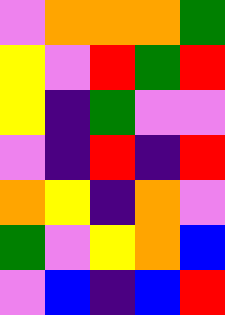[["violet", "orange", "orange", "orange", "green"], ["yellow", "violet", "red", "green", "red"], ["yellow", "indigo", "green", "violet", "violet"], ["violet", "indigo", "red", "indigo", "red"], ["orange", "yellow", "indigo", "orange", "violet"], ["green", "violet", "yellow", "orange", "blue"], ["violet", "blue", "indigo", "blue", "red"]]